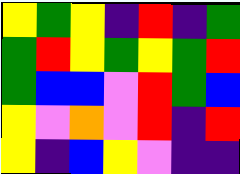[["yellow", "green", "yellow", "indigo", "red", "indigo", "green"], ["green", "red", "yellow", "green", "yellow", "green", "red"], ["green", "blue", "blue", "violet", "red", "green", "blue"], ["yellow", "violet", "orange", "violet", "red", "indigo", "red"], ["yellow", "indigo", "blue", "yellow", "violet", "indigo", "indigo"]]